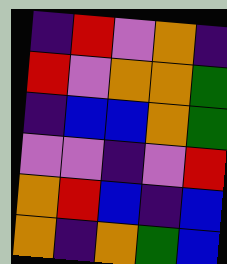[["indigo", "red", "violet", "orange", "indigo"], ["red", "violet", "orange", "orange", "green"], ["indigo", "blue", "blue", "orange", "green"], ["violet", "violet", "indigo", "violet", "red"], ["orange", "red", "blue", "indigo", "blue"], ["orange", "indigo", "orange", "green", "blue"]]